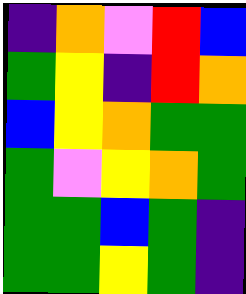[["indigo", "orange", "violet", "red", "blue"], ["green", "yellow", "indigo", "red", "orange"], ["blue", "yellow", "orange", "green", "green"], ["green", "violet", "yellow", "orange", "green"], ["green", "green", "blue", "green", "indigo"], ["green", "green", "yellow", "green", "indigo"]]